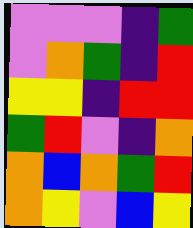[["violet", "violet", "violet", "indigo", "green"], ["violet", "orange", "green", "indigo", "red"], ["yellow", "yellow", "indigo", "red", "red"], ["green", "red", "violet", "indigo", "orange"], ["orange", "blue", "orange", "green", "red"], ["orange", "yellow", "violet", "blue", "yellow"]]